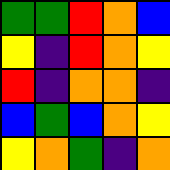[["green", "green", "red", "orange", "blue"], ["yellow", "indigo", "red", "orange", "yellow"], ["red", "indigo", "orange", "orange", "indigo"], ["blue", "green", "blue", "orange", "yellow"], ["yellow", "orange", "green", "indigo", "orange"]]